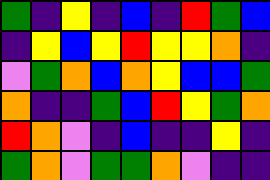[["green", "indigo", "yellow", "indigo", "blue", "indigo", "red", "green", "blue"], ["indigo", "yellow", "blue", "yellow", "red", "yellow", "yellow", "orange", "indigo"], ["violet", "green", "orange", "blue", "orange", "yellow", "blue", "blue", "green"], ["orange", "indigo", "indigo", "green", "blue", "red", "yellow", "green", "orange"], ["red", "orange", "violet", "indigo", "blue", "indigo", "indigo", "yellow", "indigo"], ["green", "orange", "violet", "green", "green", "orange", "violet", "indigo", "indigo"]]